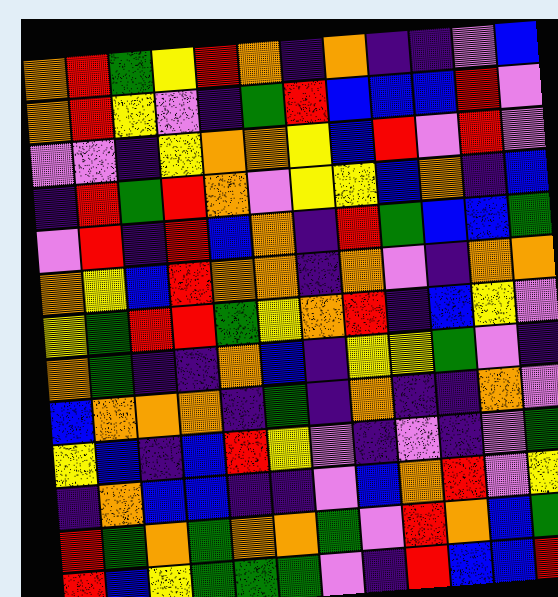[["orange", "red", "green", "yellow", "red", "orange", "indigo", "orange", "indigo", "indigo", "violet", "blue"], ["orange", "red", "yellow", "violet", "indigo", "green", "red", "blue", "blue", "blue", "red", "violet"], ["violet", "violet", "indigo", "yellow", "orange", "orange", "yellow", "blue", "red", "violet", "red", "violet"], ["indigo", "red", "green", "red", "orange", "violet", "yellow", "yellow", "blue", "orange", "indigo", "blue"], ["violet", "red", "indigo", "red", "blue", "orange", "indigo", "red", "green", "blue", "blue", "green"], ["orange", "yellow", "blue", "red", "orange", "orange", "indigo", "orange", "violet", "indigo", "orange", "orange"], ["yellow", "green", "red", "red", "green", "yellow", "orange", "red", "indigo", "blue", "yellow", "violet"], ["orange", "green", "indigo", "indigo", "orange", "blue", "indigo", "yellow", "yellow", "green", "violet", "indigo"], ["blue", "orange", "orange", "orange", "indigo", "green", "indigo", "orange", "indigo", "indigo", "orange", "violet"], ["yellow", "blue", "indigo", "blue", "red", "yellow", "violet", "indigo", "violet", "indigo", "violet", "green"], ["indigo", "orange", "blue", "blue", "indigo", "indigo", "violet", "blue", "orange", "red", "violet", "yellow"], ["red", "green", "orange", "green", "orange", "orange", "green", "violet", "red", "orange", "blue", "green"], ["red", "blue", "yellow", "green", "green", "green", "violet", "indigo", "red", "blue", "blue", "red"]]